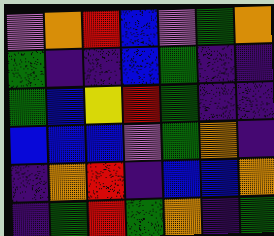[["violet", "orange", "red", "blue", "violet", "green", "orange"], ["green", "indigo", "indigo", "blue", "green", "indigo", "indigo"], ["green", "blue", "yellow", "red", "green", "indigo", "indigo"], ["blue", "blue", "blue", "violet", "green", "orange", "indigo"], ["indigo", "orange", "red", "indigo", "blue", "blue", "orange"], ["indigo", "green", "red", "green", "orange", "indigo", "green"]]